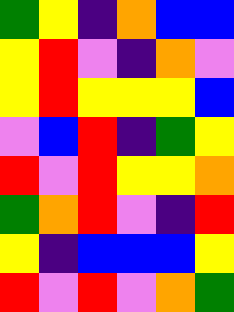[["green", "yellow", "indigo", "orange", "blue", "blue"], ["yellow", "red", "violet", "indigo", "orange", "violet"], ["yellow", "red", "yellow", "yellow", "yellow", "blue"], ["violet", "blue", "red", "indigo", "green", "yellow"], ["red", "violet", "red", "yellow", "yellow", "orange"], ["green", "orange", "red", "violet", "indigo", "red"], ["yellow", "indigo", "blue", "blue", "blue", "yellow"], ["red", "violet", "red", "violet", "orange", "green"]]